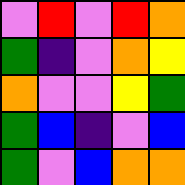[["violet", "red", "violet", "red", "orange"], ["green", "indigo", "violet", "orange", "yellow"], ["orange", "violet", "violet", "yellow", "green"], ["green", "blue", "indigo", "violet", "blue"], ["green", "violet", "blue", "orange", "orange"]]